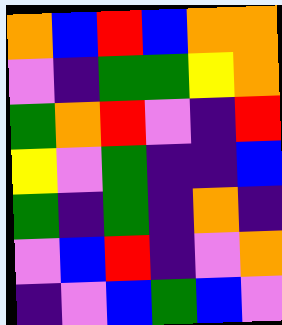[["orange", "blue", "red", "blue", "orange", "orange"], ["violet", "indigo", "green", "green", "yellow", "orange"], ["green", "orange", "red", "violet", "indigo", "red"], ["yellow", "violet", "green", "indigo", "indigo", "blue"], ["green", "indigo", "green", "indigo", "orange", "indigo"], ["violet", "blue", "red", "indigo", "violet", "orange"], ["indigo", "violet", "blue", "green", "blue", "violet"]]